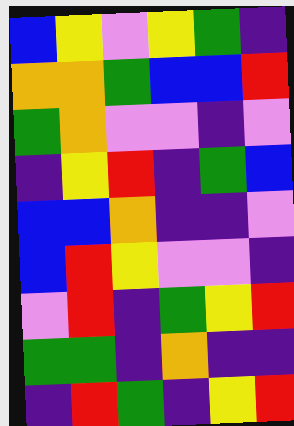[["blue", "yellow", "violet", "yellow", "green", "indigo"], ["orange", "orange", "green", "blue", "blue", "red"], ["green", "orange", "violet", "violet", "indigo", "violet"], ["indigo", "yellow", "red", "indigo", "green", "blue"], ["blue", "blue", "orange", "indigo", "indigo", "violet"], ["blue", "red", "yellow", "violet", "violet", "indigo"], ["violet", "red", "indigo", "green", "yellow", "red"], ["green", "green", "indigo", "orange", "indigo", "indigo"], ["indigo", "red", "green", "indigo", "yellow", "red"]]